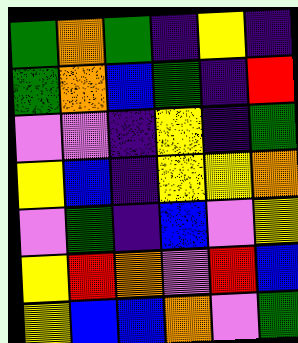[["green", "orange", "green", "indigo", "yellow", "indigo"], ["green", "orange", "blue", "green", "indigo", "red"], ["violet", "violet", "indigo", "yellow", "indigo", "green"], ["yellow", "blue", "indigo", "yellow", "yellow", "orange"], ["violet", "green", "indigo", "blue", "violet", "yellow"], ["yellow", "red", "orange", "violet", "red", "blue"], ["yellow", "blue", "blue", "orange", "violet", "green"]]